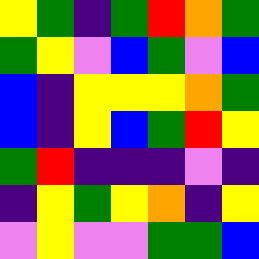[["yellow", "green", "indigo", "green", "red", "orange", "green"], ["green", "yellow", "violet", "blue", "green", "violet", "blue"], ["blue", "indigo", "yellow", "yellow", "yellow", "orange", "green"], ["blue", "indigo", "yellow", "blue", "green", "red", "yellow"], ["green", "red", "indigo", "indigo", "indigo", "violet", "indigo"], ["indigo", "yellow", "green", "yellow", "orange", "indigo", "yellow"], ["violet", "yellow", "violet", "violet", "green", "green", "blue"]]